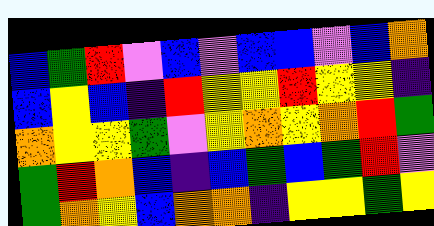[["blue", "green", "red", "violet", "blue", "violet", "blue", "blue", "violet", "blue", "orange"], ["blue", "yellow", "blue", "indigo", "red", "yellow", "yellow", "red", "yellow", "yellow", "indigo"], ["orange", "yellow", "yellow", "green", "violet", "yellow", "orange", "yellow", "orange", "red", "green"], ["green", "red", "orange", "blue", "indigo", "blue", "green", "blue", "green", "red", "violet"], ["green", "orange", "yellow", "blue", "orange", "orange", "indigo", "yellow", "yellow", "green", "yellow"]]